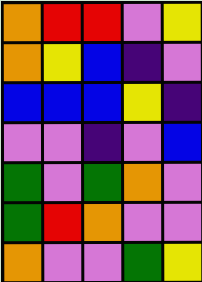[["orange", "red", "red", "violet", "yellow"], ["orange", "yellow", "blue", "indigo", "violet"], ["blue", "blue", "blue", "yellow", "indigo"], ["violet", "violet", "indigo", "violet", "blue"], ["green", "violet", "green", "orange", "violet"], ["green", "red", "orange", "violet", "violet"], ["orange", "violet", "violet", "green", "yellow"]]